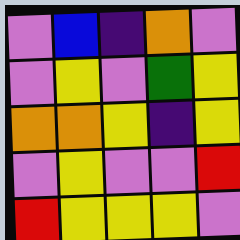[["violet", "blue", "indigo", "orange", "violet"], ["violet", "yellow", "violet", "green", "yellow"], ["orange", "orange", "yellow", "indigo", "yellow"], ["violet", "yellow", "violet", "violet", "red"], ["red", "yellow", "yellow", "yellow", "violet"]]